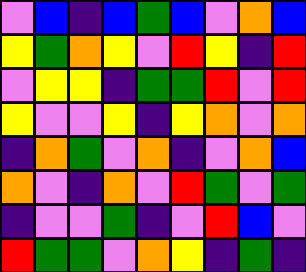[["violet", "blue", "indigo", "blue", "green", "blue", "violet", "orange", "blue"], ["yellow", "green", "orange", "yellow", "violet", "red", "yellow", "indigo", "red"], ["violet", "yellow", "yellow", "indigo", "green", "green", "red", "violet", "red"], ["yellow", "violet", "violet", "yellow", "indigo", "yellow", "orange", "violet", "orange"], ["indigo", "orange", "green", "violet", "orange", "indigo", "violet", "orange", "blue"], ["orange", "violet", "indigo", "orange", "violet", "red", "green", "violet", "green"], ["indigo", "violet", "violet", "green", "indigo", "violet", "red", "blue", "violet"], ["red", "green", "green", "violet", "orange", "yellow", "indigo", "green", "indigo"]]